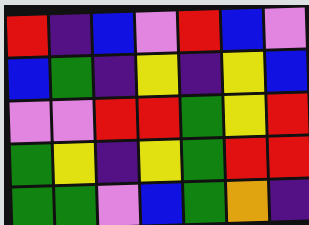[["red", "indigo", "blue", "violet", "red", "blue", "violet"], ["blue", "green", "indigo", "yellow", "indigo", "yellow", "blue"], ["violet", "violet", "red", "red", "green", "yellow", "red"], ["green", "yellow", "indigo", "yellow", "green", "red", "red"], ["green", "green", "violet", "blue", "green", "orange", "indigo"]]